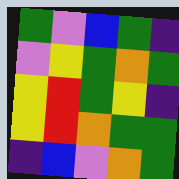[["green", "violet", "blue", "green", "indigo"], ["violet", "yellow", "green", "orange", "green"], ["yellow", "red", "green", "yellow", "indigo"], ["yellow", "red", "orange", "green", "green"], ["indigo", "blue", "violet", "orange", "green"]]